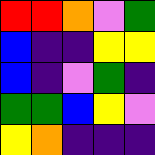[["red", "red", "orange", "violet", "green"], ["blue", "indigo", "indigo", "yellow", "yellow"], ["blue", "indigo", "violet", "green", "indigo"], ["green", "green", "blue", "yellow", "violet"], ["yellow", "orange", "indigo", "indigo", "indigo"]]